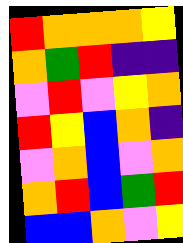[["red", "orange", "orange", "orange", "yellow"], ["orange", "green", "red", "indigo", "indigo"], ["violet", "red", "violet", "yellow", "orange"], ["red", "yellow", "blue", "orange", "indigo"], ["violet", "orange", "blue", "violet", "orange"], ["orange", "red", "blue", "green", "red"], ["blue", "blue", "orange", "violet", "yellow"]]